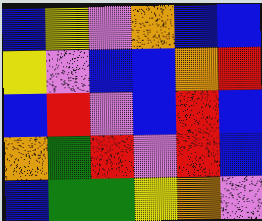[["blue", "yellow", "violet", "orange", "blue", "blue"], ["yellow", "violet", "blue", "blue", "orange", "red"], ["blue", "red", "violet", "blue", "red", "blue"], ["orange", "green", "red", "violet", "red", "blue"], ["blue", "green", "green", "yellow", "orange", "violet"]]